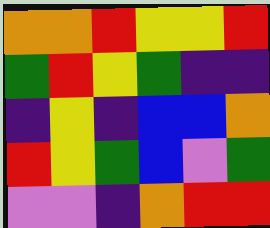[["orange", "orange", "red", "yellow", "yellow", "red"], ["green", "red", "yellow", "green", "indigo", "indigo"], ["indigo", "yellow", "indigo", "blue", "blue", "orange"], ["red", "yellow", "green", "blue", "violet", "green"], ["violet", "violet", "indigo", "orange", "red", "red"]]